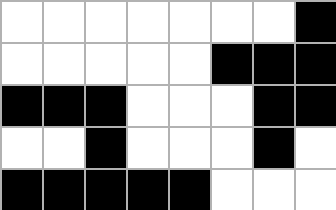[["white", "white", "white", "white", "white", "white", "white", "black"], ["white", "white", "white", "white", "white", "black", "black", "black"], ["black", "black", "black", "white", "white", "white", "black", "black"], ["white", "white", "black", "white", "white", "white", "black", "white"], ["black", "black", "black", "black", "black", "white", "white", "white"]]